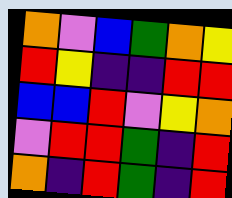[["orange", "violet", "blue", "green", "orange", "yellow"], ["red", "yellow", "indigo", "indigo", "red", "red"], ["blue", "blue", "red", "violet", "yellow", "orange"], ["violet", "red", "red", "green", "indigo", "red"], ["orange", "indigo", "red", "green", "indigo", "red"]]